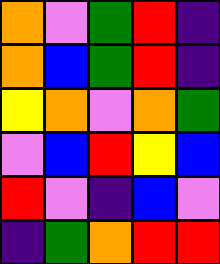[["orange", "violet", "green", "red", "indigo"], ["orange", "blue", "green", "red", "indigo"], ["yellow", "orange", "violet", "orange", "green"], ["violet", "blue", "red", "yellow", "blue"], ["red", "violet", "indigo", "blue", "violet"], ["indigo", "green", "orange", "red", "red"]]